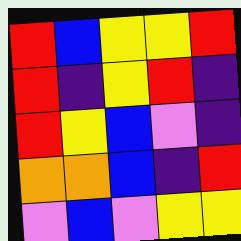[["red", "blue", "yellow", "yellow", "red"], ["red", "indigo", "yellow", "red", "indigo"], ["red", "yellow", "blue", "violet", "indigo"], ["orange", "orange", "blue", "indigo", "red"], ["violet", "blue", "violet", "yellow", "yellow"]]